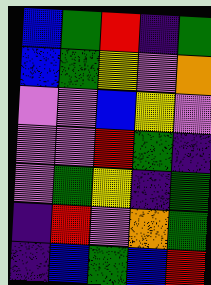[["blue", "green", "red", "indigo", "green"], ["blue", "green", "yellow", "violet", "orange"], ["violet", "violet", "blue", "yellow", "violet"], ["violet", "violet", "red", "green", "indigo"], ["violet", "green", "yellow", "indigo", "green"], ["indigo", "red", "violet", "orange", "green"], ["indigo", "blue", "green", "blue", "red"]]